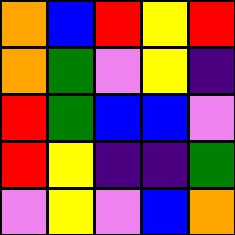[["orange", "blue", "red", "yellow", "red"], ["orange", "green", "violet", "yellow", "indigo"], ["red", "green", "blue", "blue", "violet"], ["red", "yellow", "indigo", "indigo", "green"], ["violet", "yellow", "violet", "blue", "orange"]]